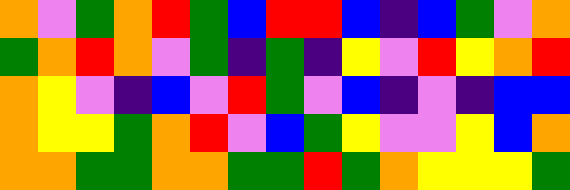[["orange", "violet", "green", "orange", "red", "green", "blue", "red", "red", "blue", "indigo", "blue", "green", "violet", "orange"], ["green", "orange", "red", "orange", "violet", "green", "indigo", "green", "indigo", "yellow", "violet", "red", "yellow", "orange", "red"], ["orange", "yellow", "violet", "indigo", "blue", "violet", "red", "green", "violet", "blue", "indigo", "violet", "indigo", "blue", "blue"], ["orange", "yellow", "yellow", "green", "orange", "red", "violet", "blue", "green", "yellow", "violet", "violet", "yellow", "blue", "orange"], ["orange", "orange", "green", "green", "orange", "orange", "green", "green", "red", "green", "orange", "yellow", "yellow", "yellow", "green"]]